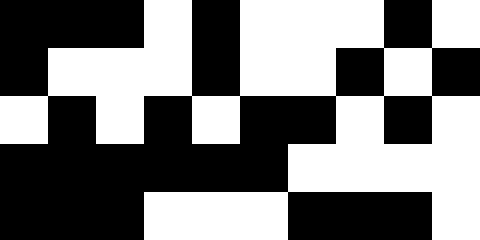[["black", "black", "black", "white", "black", "white", "white", "white", "black", "white"], ["black", "white", "white", "white", "black", "white", "white", "black", "white", "black"], ["white", "black", "white", "black", "white", "black", "black", "white", "black", "white"], ["black", "black", "black", "black", "black", "black", "white", "white", "white", "white"], ["black", "black", "black", "white", "white", "white", "black", "black", "black", "white"]]